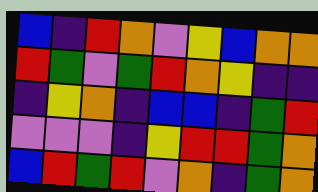[["blue", "indigo", "red", "orange", "violet", "yellow", "blue", "orange", "orange"], ["red", "green", "violet", "green", "red", "orange", "yellow", "indigo", "indigo"], ["indigo", "yellow", "orange", "indigo", "blue", "blue", "indigo", "green", "red"], ["violet", "violet", "violet", "indigo", "yellow", "red", "red", "green", "orange"], ["blue", "red", "green", "red", "violet", "orange", "indigo", "green", "orange"]]